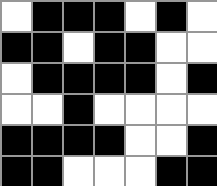[["white", "black", "black", "black", "white", "black", "white"], ["black", "black", "white", "black", "black", "white", "white"], ["white", "black", "black", "black", "black", "white", "black"], ["white", "white", "black", "white", "white", "white", "white"], ["black", "black", "black", "black", "white", "white", "black"], ["black", "black", "white", "white", "white", "black", "black"]]